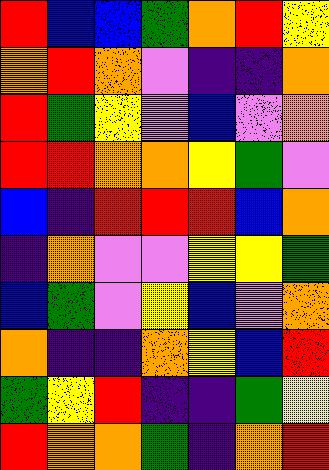[["red", "blue", "blue", "green", "orange", "red", "yellow"], ["orange", "red", "orange", "violet", "indigo", "indigo", "orange"], ["red", "green", "yellow", "violet", "blue", "violet", "orange"], ["red", "red", "orange", "orange", "yellow", "green", "violet"], ["blue", "indigo", "red", "red", "red", "blue", "orange"], ["indigo", "orange", "violet", "violet", "yellow", "yellow", "green"], ["blue", "green", "violet", "yellow", "blue", "violet", "orange"], ["orange", "indigo", "indigo", "orange", "yellow", "blue", "red"], ["green", "yellow", "red", "indigo", "indigo", "green", "yellow"], ["red", "orange", "orange", "green", "indigo", "orange", "red"]]